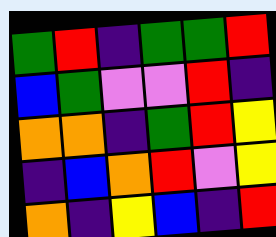[["green", "red", "indigo", "green", "green", "red"], ["blue", "green", "violet", "violet", "red", "indigo"], ["orange", "orange", "indigo", "green", "red", "yellow"], ["indigo", "blue", "orange", "red", "violet", "yellow"], ["orange", "indigo", "yellow", "blue", "indigo", "red"]]